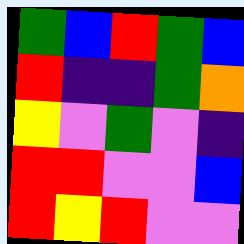[["green", "blue", "red", "green", "blue"], ["red", "indigo", "indigo", "green", "orange"], ["yellow", "violet", "green", "violet", "indigo"], ["red", "red", "violet", "violet", "blue"], ["red", "yellow", "red", "violet", "violet"]]